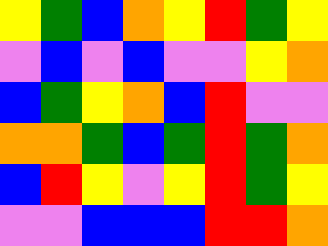[["yellow", "green", "blue", "orange", "yellow", "red", "green", "yellow"], ["violet", "blue", "violet", "blue", "violet", "violet", "yellow", "orange"], ["blue", "green", "yellow", "orange", "blue", "red", "violet", "violet"], ["orange", "orange", "green", "blue", "green", "red", "green", "orange"], ["blue", "red", "yellow", "violet", "yellow", "red", "green", "yellow"], ["violet", "violet", "blue", "blue", "blue", "red", "red", "orange"]]